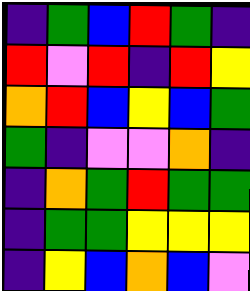[["indigo", "green", "blue", "red", "green", "indigo"], ["red", "violet", "red", "indigo", "red", "yellow"], ["orange", "red", "blue", "yellow", "blue", "green"], ["green", "indigo", "violet", "violet", "orange", "indigo"], ["indigo", "orange", "green", "red", "green", "green"], ["indigo", "green", "green", "yellow", "yellow", "yellow"], ["indigo", "yellow", "blue", "orange", "blue", "violet"]]